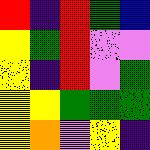[["red", "indigo", "red", "green", "blue"], ["yellow", "green", "red", "violet", "violet"], ["yellow", "indigo", "red", "violet", "green"], ["yellow", "yellow", "green", "green", "green"], ["yellow", "orange", "violet", "yellow", "indigo"]]